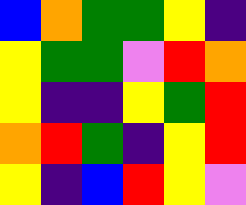[["blue", "orange", "green", "green", "yellow", "indigo"], ["yellow", "green", "green", "violet", "red", "orange"], ["yellow", "indigo", "indigo", "yellow", "green", "red"], ["orange", "red", "green", "indigo", "yellow", "red"], ["yellow", "indigo", "blue", "red", "yellow", "violet"]]